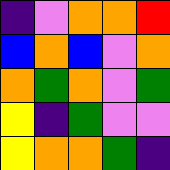[["indigo", "violet", "orange", "orange", "red"], ["blue", "orange", "blue", "violet", "orange"], ["orange", "green", "orange", "violet", "green"], ["yellow", "indigo", "green", "violet", "violet"], ["yellow", "orange", "orange", "green", "indigo"]]